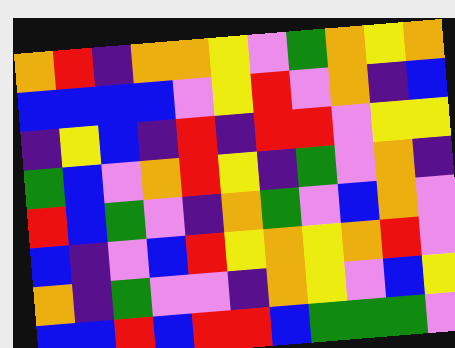[["orange", "red", "indigo", "orange", "orange", "yellow", "violet", "green", "orange", "yellow", "orange"], ["blue", "blue", "blue", "blue", "violet", "yellow", "red", "violet", "orange", "indigo", "blue"], ["indigo", "yellow", "blue", "indigo", "red", "indigo", "red", "red", "violet", "yellow", "yellow"], ["green", "blue", "violet", "orange", "red", "yellow", "indigo", "green", "violet", "orange", "indigo"], ["red", "blue", "green", "violet", "indigo", "orange", "green", "violet", "blue", "orange", "violet"], ["blue", "indigo", "violet", "blue", "red", "yellow", "orange", "yellow", "orange", "red", "violet"], ["orange", "indigo", "green", "violet", "violet", "indigo", "orange", "yellow", "violet", "blue", "yellow"], ["blue", "blue", "red", "blue", "red", "red", "blue", "green", "green", "green", "violet"]]